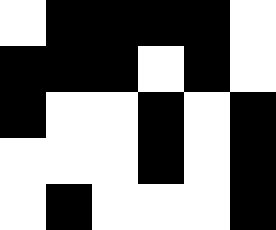[["white", "black", "black", "black", "black", "white"], ["black", "black", "black", "white", "black", "white"], ["black", "white", "white", "black", "white", "black"], ["white", "white", "white", "black", "white", "black"], ["white", "black", "white", "white", "white", "black"]]